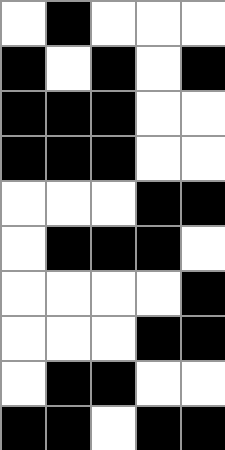[["white", "black", "white", "white", "white"], ["black", "white", "black", "white", "black"], ["black", "black", "black", "white", "white"], ["black", "black", "black", "white", "white"], ["white", "white", "white", "black", "black"], ["white", "black", "black", "black", "white"], ["white", "white", "white", "white", "black"], ["white", "white", "white", "black", "black"], ["white", "black", "black", "white", "white"], ["black", "black", "white", "black", "black"]]